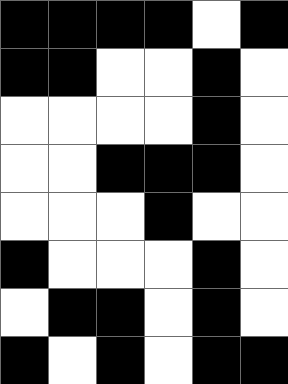[["black", "black", "black", "black", "white", "black"], ["black", "black", "white", "white", "black", "white"], ["white", "white", "white", "white", "black", "white"], ["white", "white", "black", "black", "black", "white"], ["white", "white", "white", "black", "white", "white"], ["black", "white", "white", "white", "black", "white"], ["white", "black", "black", "white", "black", "white"], ["black", "white", "black", "white", "black", "black"]]